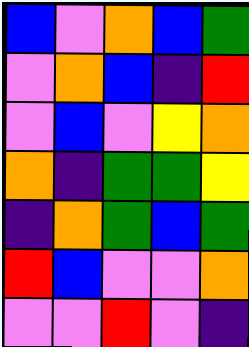[["blue", "violet", "orange", "blue", "green"], ["violet", "orange", "blue", "indigo", "red"], ["violet", "blue", "violet", "yellow", "orange"], ["orange", "indigo", "green", "green", "yellow"], ["indigo", "orange", "green", "blue", "green"], ["red", "blue", "violet", "violet", "orange"], ["violet", "violet", "red", "violet", "indigo"]]